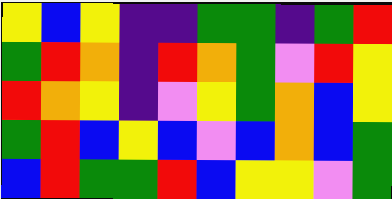[["yellow", "blue", "yellow", "indigo", "indigo", "green", "green", "indigo", "green", "red"], ["green", "red", "orange", "indigo", "red", "orange", "green", "violet", "red", "yellow"], ["red", "orange", "yellow", "indigo", "violet", "yellow", "green", "orange", "blue", "yellow"], ["green", "red", "blue", "yellow", "blue", "violet", "blue", "orange", "blue", "green"], ["blue", "red", "green", "green", "red", "blue", "yellow", "yellow", "violet", "green"]]